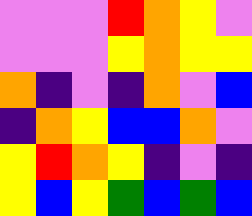[["violet", "violet", "violet", "red", "orange", "yellow", "violet"], ["violet", "violet", "violet", "yellow", "orange", "yellow", "yellow"], ["orange", "indigo", "violet", "indigo", "orange", "violet", "blue"], ["indigo", "orange", "yellow", "blue", "blue", "orange", "violet"], ["yellow", "red", "orange", "yellow", "indigo", "violet", "indigo"], ["yellow", "blue", "yellow", "green", "blue", "green", "blue"]]